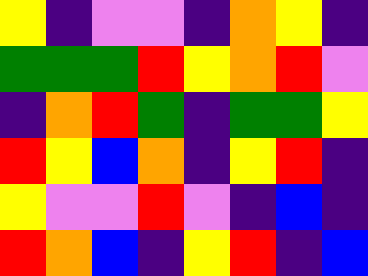[["yellow", "indigo", "violet", "violet", "indigo", "orange", "yellow", "indigo"], ["green", "green", "green", "red", "yellow", "orange", "red", "violet"], ["indigo", "orange", "red", "green", "indigo", "green", "green", "yellow"], ["red", "yellow", "blue", "orange", "indigo", "yellow", "red", "indigo"], ["yellow", "violet", "violet", "red", "violet", "indigo", "blue", "indigo"], ["red", "orange", "blue", "indigo", "yellow", "red", "indigo", "blue"]]